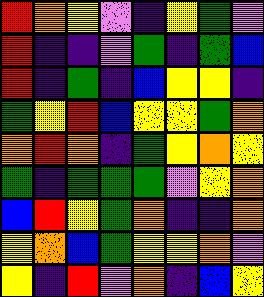[["red", "orange", "yellow", "violet", "indigo", "yellow", "green", "violet"], ["red", "indigo", "indigo", "violet", "green", "indigo", "green", "blue"], ["red", "indigo", "green", "indigo", "blue", "yellow", "yellow", "indigo"], ["green", "yellow", "red", "blue", "yellow", "yellow", "green", "orange"], ["orange", "red", "orange", "indigo", "green", "yellow", "orange", "yellow"], ["green", "indigo", "green", "green", "green", "violet", "yellow", "orange"], ["blue", "red", "yellow", "green", "orange", "indigo", "indigo", "orange"], ["yellow", "orange", "blue", "green", "yellow", "yellow", "orange", "violet"], ["yellow", "indigo", "red", "violet", "orange", "indigo", "blue", "yellow"]]